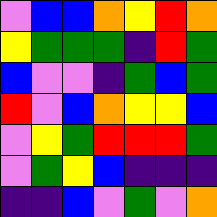[["violet", "blue", "blue", "orange", "yellow", "red", "orange"], ["yellow", "green", "green", "green", "indigo", "red", "green"], ["blue", "violet", "violet", "indigo", "green", "blue", "green"], ["red", "violet", "blue", "orange", "yellow", "yellow", "blue"], ["violet", "yellow", "green", "red", "red", "red", "green"], ["violet", "green", "yellow", "blue", "indigo", "indigo", "indigo"], ["indigo", "indigo", "blue", "violet", "green", "violet", "orange"]]